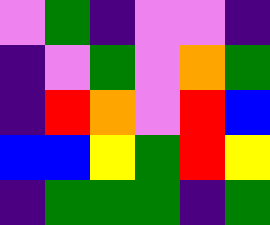[["violet", "green", "indigo", "violet", "violet", "indigo"], ["indigo", "violet", "green", "violet", "orange", "green"], ["indigo", "red", "orange", "violet", "red", "blue"], ["blue", "blue", "yellow", "green", "red", "yellow"], ["indigo", "green", "green", "green", "indigo", "green"]]